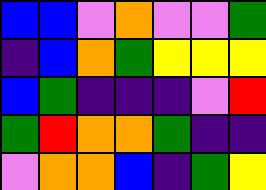[["blue", "blue", "violet", "orange", "violet", "violet", "green"], ["indigo", "blue", "orange", "green", "yellow", "yellow", "yellow"], ["blue", "green", "indigo", "indigo", "indigo", "violet", "red"], ["green", "red", "orange", "orange", "green", "indigo", "indigo"], ["violet", "orange", "orange", "blue", "indigo", "green", "yellow"]]